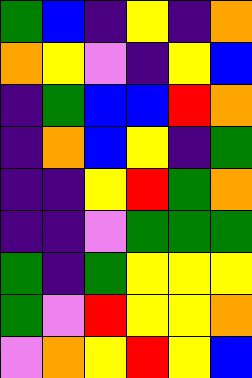[["green", "blue", "indigo", "yellow", "indigo", "orange"], ["orange", "yellow", "violet", "indigo", "yellow", "blue"], ["indigo", "green", "blue", "blue", "red", "orange"], ["indigo", "orange", "blue", "yellow", "indigo", "green"], ["indigo", "indigo", "yellow", "red", "green", "orange"], ["indigo", "indigo", "violet", "green", "green", "green"], ["green", "indigo", "green", "yellow", "yellow", "yellow"], ["green", "violet", "red", "yellow", "yellow", "orange"], ["violet", "orange", "yellow", "red", "yellow", "blue"]]